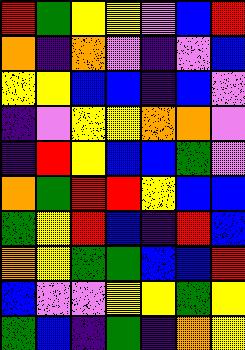[["red", "green", "yellow", "yellow", "violet", "blue", "red"], ["orange", "indigo", "orange", "violet", "indigo", "violet", "blue"], ["yellow", "yellow", "blue", "blue", "indigo", "blue", "violet"], ["indigo", "violet", "yellow", "yellow", "orange", "orange", "violet"], ["indigo", "red", "yellow", "blue", "blue", "green", "violet"], ["orange", "green", "red", "red", "yellow", "blue", "blue"], ["green", "yellow", "red", "blue", "indigo", "red", "blue"], ["orange", "yellow", "green", "green", "blue", "blue", "red"], ["blue", "violet", "violet", "yellow", "yellow", "green", "yellow"], ["green", "blue", "indigo", "green", "indigo", "orange", "yellow"]]